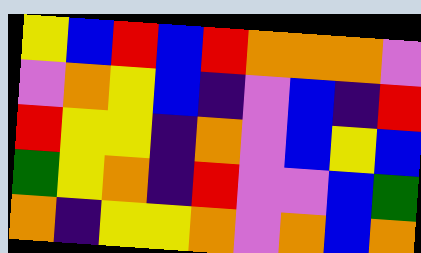[["yellow", "blue", "red", "blue", "red", "orange", "orange", "orange", "violet"], ["violet", "orange", "yellow", "blue", "indigo", "violet", "blue", "indigo", "red"], ["red", "yellow", "yellow", "indigo", "orange", "violet", "blue", "yellow", "blue"], ["green", "yellow", "orange", "indigo", "red", "violet", "violet", "blue", "green"], ["orange", "indigo", "yellow", "yellow", "orange", "violet", "orange", "blue", "orange"]]